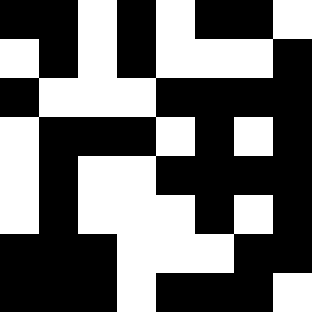[["black", "black", "white", "black", "white", "black", "black", "white"], ["white", "black", "white", "black", "white", "white", "white", "black"], ["black", "white", "white", "white", "black", "black", "black", "black"], ["white", "black", "black", "black", "white", "black", "white", "black"], ["white", "black", "white", "white", "black", "black", "black", "black"], ["white", "black", "white", "white", "white", "black", "white", "black"], ["black", "black", "black", "white", "white", "white", "black", "black"], ["black", "black", "black", "white", "black", "black", "black", "white"]]